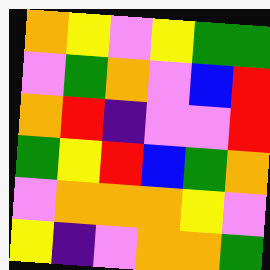[["orange", "yellow", "violet", "yellow", "green", "green"], ["violet", "green", "orange", "violet", "blue", "red"], ["orange", "red", "indigo", "violet", "violet", "red"], ["green", "yellow", "red", "blue", "green", "orange"], ["violet", "orange", "orange", "orange", "yellow", "violet"], ["yellow", "indigo", "violet", "orange", "orange", "green"]]